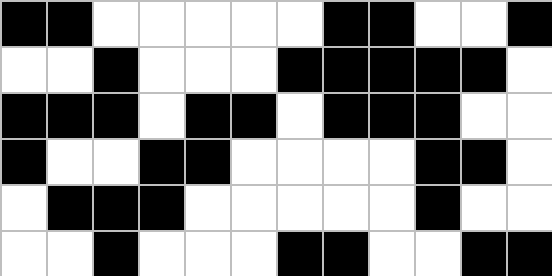[["black", "black", "white", "white", "white", "white", "white", "black", "black", "white", "white", "black"], ["white", "white", "black", "white", "white", "white", "black", "black", "black", "black", "black", "white"], ["black", "black", "black", "white", "black", "black", "white", "black", "black", "black", "white", "white"], ["black", "white", "white", "black", "black", "white", "white", "white", "white", "black", "black", "white"], ["white", "black", "black", "black", "white", "white", "white", "white", "white", "black", "white", "white"], ["white", "white", "black", "white", "white", "white", "black", "black", "white", "white", "black", "black"]]